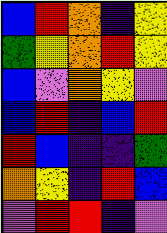[["blue", "red", "orange", "indigo", "yellow"], ["green", "yellow", "orange", "red", "yellow"], ["blue", "violet", "orange", "yellow", "violet"], ["blue", "red", "indigo", "blue", "red"], ["red", "blue", "indigo", "indigo", "green"], ["orange", "yellow", "indigo", "red", "blue"], ["violet", "red", "red", "indigo", "violet"]]